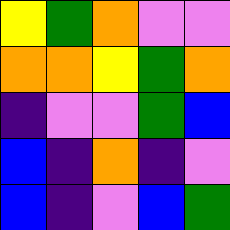[["yellow", "green", "orange", "violet", "violet"], ["orange", "orange", "yellow", "green", "orange"], ["indigo", "violet", "violet", "green", "blue"], ["blue", "indigo", "orange", "indigo", "violet"], ["blue", "indigo", "violet", "blue", "green"]]